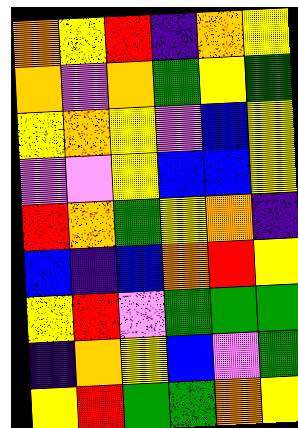[["orange", "yellow", "red", "indigo", "orange", "yellow"], ["orange", "violet", "orange", "green", "yellow", "green"], ["yellow", "orange", "yellow", "violet", "blue", "yellow"], ["violet", "violet", "yellow", "blue", "blue", "yellow"], ["red", "orange", "green", "yellow", "orange", "indigo"], ["blue", "indigo", "blue", "orange", "red", "yellow"], ["yellow", "red", "violet", "green", "green", "green"], ["indigo", "orange", "yellow", "blue", "violet", "green"], ["yellow", "red", "green", "green", "orange", "yellow"]]